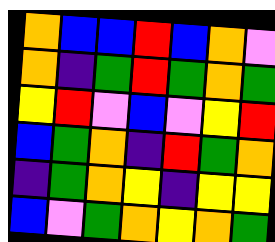[["orange", "blue", "blue", "red", "blue", "orange", "violet"], ["orange", "indigo", "green", "red", "green", "orange", "green"], ["yellow", "red", "violet", "blue", "violet", "yellow", "red"], ["blue", "green", "orange", "indigo", "red", "green", "orange"], ["indigo", "green", "orange", "yellow", "indigo", "yellow", "yellow"], ["blue", "violet", "green", "orange", "yellow", "orange", "green"]]